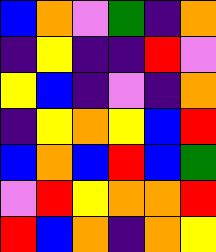[["blue", "orange", "violet", "green", "indigo", "orange"], ["indigo", "yellow", "indigo", "indigo", "red", "violet"], ["yellow", "blue", "indigo", "violet", "indigo", "orange"], ["indigo", "yellow", "orange", "yellow", "blue", "red"], ["blue", "orange", "blue", "red", "blue", "green"], ["violet", "red", "yellow", "orange", "orange", "red"], ["red", "blue", "orange", "indigo", "orange", "yellow"]]